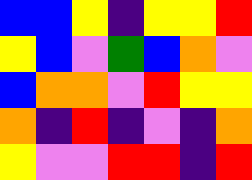[["blue", "blue", "yellow", "indigo", "yellow", "yellow", "red"], ["yellow", "blue", "violet", "green", "blue", "orange", "violet"], ["blue", "orange", "orange", "violet", "red", "yellow", "yellow"], ["orange", "indigo", "red", "indigo", "violet", "indigo", "orange"], ["yellow", "violet", "violet", "red", "red", "indigo", "red"]]